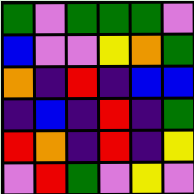[["green", "violet", "green", "green", "green", "violet"], ["blue", "violet", "violet", "yellow", "orange", "green"], ["orange", "indigo", "red", "indigo", "blue", "blue"], ["indigo", "blue", "indigo", "red", "indigo", "green"], ["red", "orange", "indigo", "red", "indigo", "yellow"], ["violet", "red", "green", "violet", "yellow", "violet"]]